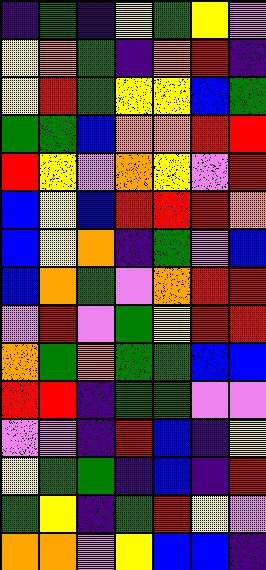[["indigo", "green", "indigo", "yellow", "green", "yellow", "violet"], ["yellow", "orange", "green", "indigo", "orange", "red", "indigo"], ["yellow", "red", "green", "yellow", "yellow", "blue", "green"], ["green", "green", "blue", "orange", "orange", "red", "red"], ["red", "yellow", "violet", "orange", "yellow", "violet", "red"], ["blue", "yellow", "blue", "red", "red", "red", "orange"], ["blue", "yellow", "orange", "indigo", "green", "violet", "blue"], ["blue", "orange", "green", "violet", "orange", "red", "red"], ["violet", "red", "violet", "green", "yellow", "red", "red"], ["orange", "green", "orange", "green", "green", "blue", "blue"], ["red", "red", "indigo", "green", "green", "violet", "violet"], ["violet", "violet", "indigo", "red", "blue", "indigo", "yellow"], ["yellow", "green", "green", "indigo", "blue", "indigo", "red"], ["green", "yellow", "indigo", "green", "red", "yellow", "violet"], ["orange", "orange", "violet", "yellow", "blue", "blue", "indigo"]]